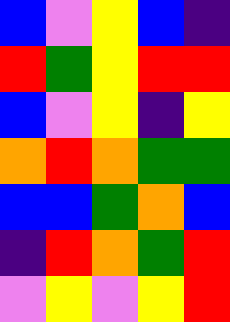[["blue", "violet", "yellow", "blue", "indigo"], ["red", "green", "yellow", "red", "red"], ["blue", "violet", "yellow", "indigo", "yellow"], ["orange", "red", "orange", "green", "green"], ["blue", "blue", "green", "orange", "blue"], ["indigo", "red", "orange", "green", "red"], ["violet", "yellow", "violet", "yellow", "red"]]